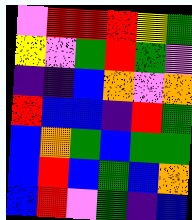[["violet", "red", "red", "red", "yellow", "green"], ["yellow", "violet", "green", "red", "green", "violet"], ["indigo", "indigo", "blue", "orange", "violet", "orange"], ["red", "blue", "blue", "indigo", "red", "green"], ["blue", "orange", "green", "blue", "green", "green"], ["blue", "red", "blue", "green", "blue", "orange"], ["blue", "red", "violet", "green", "indigo", "blue"]]